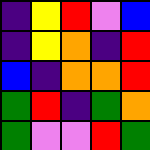[["indigo", "yellow", "red", "violet", "blue"], ["indigo", "yellow", "orange", "indigo", "red"], ["blue", "indigo", "orange", "orange", "red"], ["green", "red", "indigo", "green", "orange"], ["green", "violet", "violet", "red", "green"]]